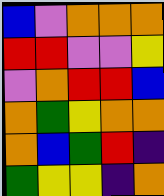[["blue", "violet", "orange", "orange", "orange"], ["red", "red", "violet", "violet", "yellow"], ["violet", "orange", "red", "red", "blue"], ["orange", "green", "yellow", "orange", "orange"], ["orange", "blue", "green", "red", "indigo"], ["green", "yellow", "yellow", "indigo", "orange"]]